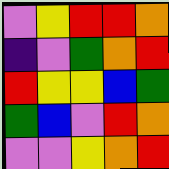[["violet", "yellow", "red", "red", "orange"], ["indigo", "violet", "green", "orange", "red"], ["red", "yellow", "yellow", "blue", "green"], ["green", "blue", "violet", "red", "orange"], ["violet", "violet", "yellow", "orange", "red"]]